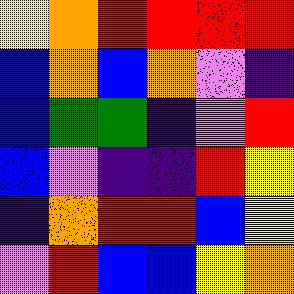[["yellow", "orange", "red", "red", "red", "red"], ["blue", "orange", "blue", "orange", "violet", "indigo"], ["blue", "green", "green", "indigo", "violet", "red"], ["blue", "violet", "indigo", "indigo", "red", "yellow"], ["indigo", "orange", "red", "red", "blue", "yellow"], ["violet", "red", "blue", "blue", "yellow", "orange"]]